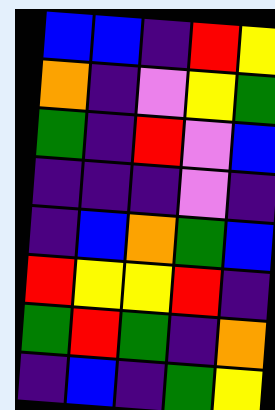[["blue", "blue", "indigo", "red", "yellow"], ["orange", "indigo", "violet", "yellow", "green"], ["green", "indigo", "red", "violet", "blue"], ["indigo", "indigo", "indigo", "violet", "indigo"], ["indigo", "blue", "orange", "green", "blue"], ["red", "yellow", "yellow", "red", "indigo"], ["green", "red", "green", "indigo", "orange"], ["indigo", "blue", "indigo", "green", "yellow"]]